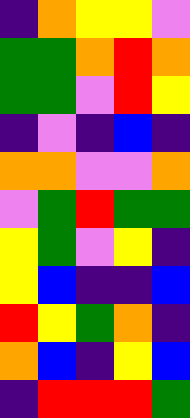[["indigo", "orange", "yellow", "yellow", "violet"], ["green", "green", "orange", "red", "orange"], ["green", "green", "violet", "red", "yellow"], ["indigo", "violet", "indigo", "blue", "indigo"], ["orange", "orange", "violet", "violet", "orange"], ["violet", "green", "red", "green", "green"], ["yellow", "green", "violet", "yellow", "indigo"], ["yellow", "blue", "indigo", "indigo", "blue"], ["red", "yellow", "green", "orange", "indigo"], ["orange", "blue", "indigo", "yellow", "blue"], ["indigo", "red", "red", "red", "green"]]